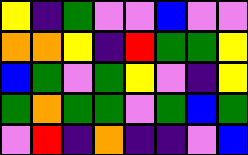[["yellow", "indigo", "green", "violet", "violet", "blue", "violet", "violet"], ["orange", "orange", "yellow", "indigo", "red", "green", "green", "yellow"], ["blue", "green", "violet", "green", "yellow", "violet", "indigo", "yellow"], ["green", "orange", "green", "green", "violet", "green", "blue", "green"], ["violet", "red", "indigo", "orange", "indigo", "indigo", "violet", "blue"]]